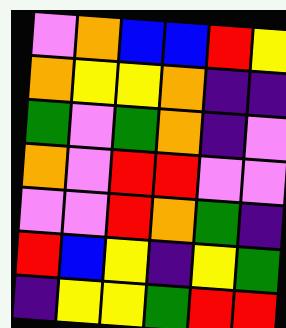[["violet", "orange", "blue", "blue", "red", "yellow"], ["orange", "yellow", "yellow", "orange", "indigo", "indigo"], ["green", "violet", "green", "orange", "indigo", "violet"], ["orange", "violet", "red", "red", "violet", "violet"], ["violet", "violet", "red", "orange", "green", "indigo"], ["red", "blue", "yellow", "indigo", "yellow", "green"], ["indigo", "yellow", "yellow", "green", "red", "red"]]